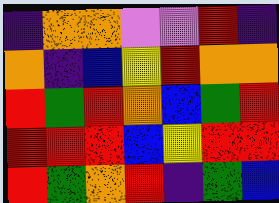[["indigo", "orange", "orange", "violet", "violet", "red", "indigo"], ["orange", "indigo", "blue", "yellow", "red", "orange", "orange"], ["red", "green", "red", "orange", "blue", "green", "red"], ["red", "red", "red", "blue", "yellow", "red", "red"], ["red", "green", "orange", "red", "indigo", "green", "blue"]]